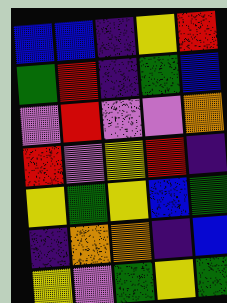[["blue", "blue", "indigo", "yellow", "red"], ["green", "red", "indigo", "green", "blue"], ["violet", "red", "violet", "violet", "orange"], ["red", "violet", "yellow", "red", "indigo"], ["yellow", "green", "yellow", "blue", "green"], ["indigo", "orange", "orange", "indigo", "blue"], ["yellow", "violet", "green", "yellow", "green"]]